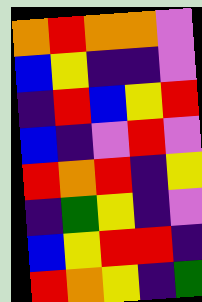[["orange", "red", "orange", "orange", "violet"], ["blue", "yellow", "indigo", "indigo", "violet"], ["indigo", "red", "blue", "yellow", "red"], ["blue", "indigo", "violet", "red", "violet"], ["red", "orange", "red", "indigo", "yellow"], ["indigo", "green", "yellow", "indigo", "violet"], ["blue", "yellow", "red", "red", "indigo"], ["red", "orange", "yellow", "indigo", "green"]]